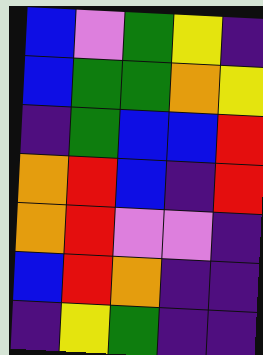[["blue", "violet", "green", "yellow", "indigo"], ["blue", "green", "green", "orange", "yellow"], ["indigo", "green", "blue", "blue", "red"], ["orange", "red", "blue", "indigo", "red"], ["orange", "red", "violet", "violet", "indigo"], ["blue", "red", "orange", "indigo", "indigo"], ["indigo", "yellow", "green", "indigo", "indigo"]]